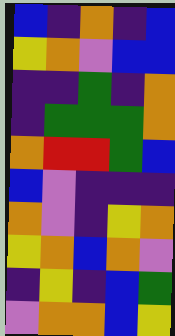[["blue", "indigo", "orange", "indigo", "blue"], ["yellow", "orange", "violet", "blue", "blue"], ["indigo", "indigo", "green", "indigo", "orange"], ["indigo", "green", "green", "green", "orange"], ["orange", "red", "red", "green", "blue"], ["blue", "violet", "indigo", "indigo", "indigo"], ["orange", "violet", "indigo", "yellow", "orange"], ["yellow", "orange", "blue", "orange", "violet"], ["indigo", "yellow", "indigo", "blue", "green"], ["violet", "orange", "orange", "blue", "yellow"]]